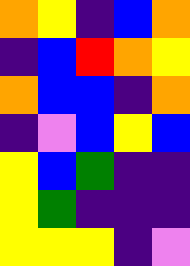[["orange", "yellow", "indigo", "blue", "orange"], ["indigo", "blue", "red", "orange", "yellow"], ["orange", "blue", "blue", "indigo", "orange"], ["indigo", "violet", "blue", "yellow", "blue"], ["yellow", "blue", "green", "indigo", "indigo"], ["yellow", "green", "indigo", "indigo", "indigo"], ["yellow", "yellow", "yellow", "indigo", "violet"]]